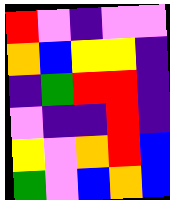[["red", "violet", "indigo", "violet", "violet"], ["orange", "blue", "yellow", "yellow", "indigo"], ["indigo", "green", "red", "red", "indigo"], ["violet", "indigo", "indigo", "red", "indigo"], ["yellow", "violet", "orange", "red", "blue"], ["green", "violet", "blue", "orange", "blue"]]